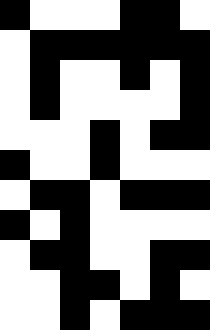[["black", "white", "white", "white", "black", "black", "white"], ["white", "black", "black", "black", "black", "black", "black"], ["white", "black", "white", "white", "black", "white", "black"], ["white", "black", "white", "white", "white", "white", "black"], ["white", "white", "white", "black", "white", "black", "black"], ["black", "white", "white", "black", "white", "white", "white"], ["white", "black", "black", "white", "black", "black", "black"], ["black", "white", "black", "white", "white", "white", "white"], ["white", "black", "black", "white", "white", "black", "black"], ["white", "white", "black", "black", "white", "black", "white"], ["white", "white", "black", "white", "black", "black", "black"]]